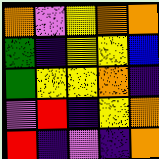[["orange", "violet", "yellow", "orange", "orange"], ["green", "indigo", "yellow", "yellow", "blue"], ["green", "yellow", "yellow", "orange", "indigo"], ["violet", "red", "indigo", "yellow", "orange"], ["red", "indigo", "violet", "indigo", "orange"]]